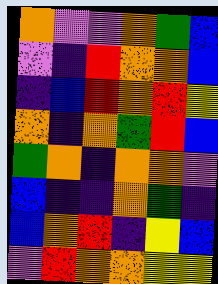[["orange", "violet", "violet", "orange", "green", "blue"], ["violet", "indigo", "red", "orange", "orange", "blue"], ["indigo", "blue", "red", "orange", "red", "yellow"], ["orange", "indigo", "orange", "green", "red", "blue"], ["green", "orange", "indigo", "orange", "orange", "violet"], ["blue", "indigo", "indigo", "orange", "green", "indigo"], ["blue", "orange", "red", "indigo", "yellow", "blue"], ["violet", "red", "orange", "orange", "yellow", "yellow"]]